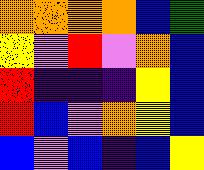[["orange", "orange", "orange", "orange", "blue", "green"], ["yellow", "violet", "red", "violet", "orange", "blue"], ["red", "indigo", "indigo", "indigo", "yellow", "blue"], ["red", "blue", "violet", "orange", "yellow", "blue"], ["blue", "violet", "blue", "indigo", "blue", "yellow"]]